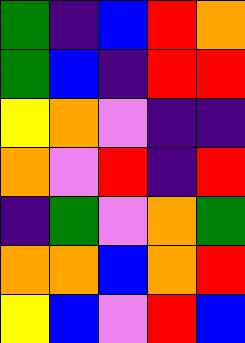[["green", "indigo", "blue", "red", "orange"], ["green", "blue", "indigo", "red", "red"], ["yellow", "orange", "violet", "indigo", "indigo"], ["orange", "violet", "red", "indigo", "red"], ["indigo", "green", "violet", "orange", "green"], ["orange", "orange", "blue", "orange", "red"], ["yellow", "blue", "violet", "red", "blue"]]